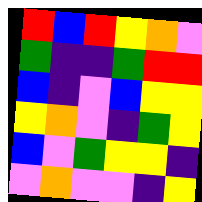[["red", "blue", "red", "yellow", "orange", "violet"], ["green", "indigo", "indigo", "green", "red", "red"], ["blue", "indigo", "violet", "blue", "yellow", "yellow"], ["yellow", "orange", "violet", "indigo", "green", "yellow"], ["blue", "violet", "green", "yellow", "yellow", "indigo"], ["violet", "orange", "violet", "violet", "indigo", "yellow"]]